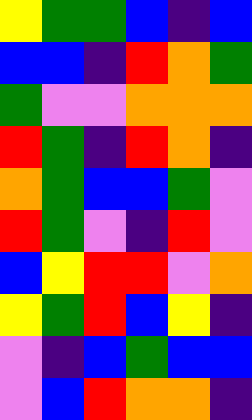[["yellow", "green", "green", "blue", "indigo", "blue"], ["blue", "blue", "indigo", "red", "orange", "green"], ["green", "violet", "violet", "orange", "orange", "orange"], ["red", "green", "indigo", "red", "orange", "indigo"], ["orange", "green", "blue", "blue", "green", "violet"], ["red", "green", "violet", "indigo", "red", "violet"], ["blue", "yellow", "red", "red", "violet", "orange"], ["yellow", "green", "red", "blue", "yellow", "indigo"], ["violet", "indigo", "blue", "green", "blue", "blue"], ["violet", "blue", "red", "orange", "orange", "indigo"]]